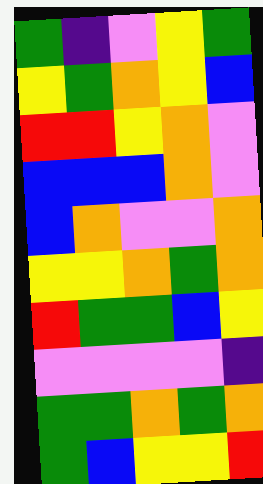[["green", "indigo", "violet", "yellow", "green"], ["yellow", "green", "orange", "yellow", "blue"], ["red", "red", "yellow", "orange", "violet"], ["blue", "blue", "blue", "orange", "violet"], ["blue", "orange", "violet", "violet", "orange"], ["yellow", "yellow", "orange", "green", "orange"], ["red", "green", "green", "blue", "yellow"], ["violet", "violet", "violet", "violet", "indigo"], ["green", "green", "orange", "green", "orange"], ["green", "blue", "yellow", "yellow", "red"]]